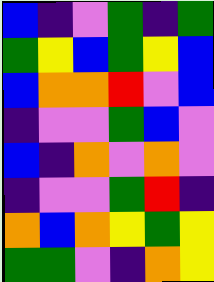[["blue", "indigo", "violet", "green", "indigo", "green"], ["green", "yellow", "blue", "green", "yellow", "blue"], ["blue", "orange", "orange", "red", "violet", "blue"], ["indigo", "violet", "violet", "green", "blue", "violet"], ["blue", "indigo", "orange", "violet", "orange", "violet"], ["indigo", "violet", "violet", "green", "red", "indigo"], ["orange", "blue", "orange", "yellow", "green", "yellow"], ["green", "green", "violet", "indigo", "orange", "yellow"]]